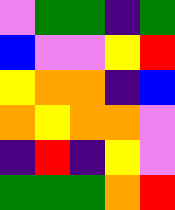[["violet", "green", "green", "indigo", "green"], ["blue", "violet", "violet", "yellow", "red"], ["yellow", "orange", "orange", "indigo", "blue"], ["orange", "yellow", "orange", "orange", "violet"], ["indigo", "red", "indigo", "yellow", "violet"], ["green", "green", "green", "orange", "red"]]